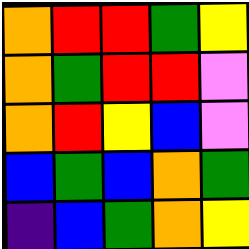[["orange", "red", "red", "green", "yellow"], ["orange", "green", "red", "red", "violet"], ["orange", "red", "yellow", "blue", "violet"], ["blue", "green", "blue", "orange", "green"], ["indigo", "blue", "green", "orange", "yellow"]]